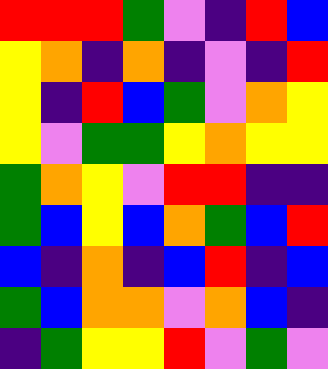[["red", "red", "red", "green", "violet", "indigo", "red", "blue"], ["yellow", "orange", "indigo", "orange", "indigo", "violet", "indigo", "red"], ["yellow", "indigo", "red", "blue", "green", "violet", "orange", "yellow"], ["yellow", "violet", "green", "green", "yellow", "orange", "yellow", "yellow"], ["green", "orange", "yellow", "violet", "red", "red", "indigo", "indigo"], ["green", "blue", "yellow", "blue", "orange", "green", "blue", "red"], ["blue", "indigo", "orange", "indigo", "blue", "red", "indigo", "blue"], ["green", "blue", "orange", "orange", "violet", "orange", "blue", "indigo"], ["indigo", "green", "yellow", "yellow", "red", "violet", "green", "violet"]]